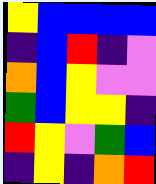[["yellow", "blue", "blue", "blue", "blue"], ["indigo", "blue", "red", "indigo", "violet"], ["orange", "blue", "yellow", "violet", "violet"], ["green", "blue", "yellow", "yellow", "indigo"], ["red", "yellow", "violet", "green", "blue"], ["indigo", "yellow", "indigo", "orange", "red"]]